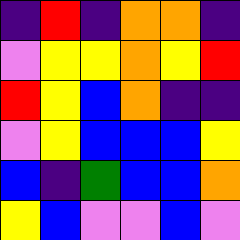[["indigo", "red", "indigo", "orange", "orange", "indigo"], ["violet", "yellow", "yellow", "orange", "yellow", "red"], ["red", "yellow", "blue", "orange", "indigo", "indigo"], ["violet", "yellow", "blue", "blue", "blue", "yellow"], ["blue", "indigo", "green", "blue", "blue", "orange"], ["yellow", "blue", "violet", "violet", "blue", "violet"]]